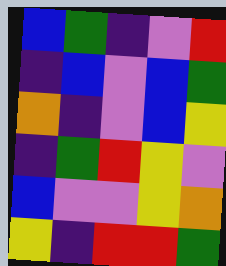[["blue", "green", "indigo", "violet", "red"], ["indigo", "blue", "violet", "blue", "green"], ["orange", "indigo", "violet", "blue", "yellow"], ["indigo", "green", "red", "yellow", "violet"], ["blue", "violet", "violet", "yellow", "orange"], ["yellow", "indigo", "red", "red", "green"]]